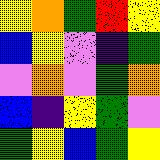[["yellow", "orange", "green", "red", "yellow"], ["blue", "yellow", "violet", "indigo", "green"], ["violet", "orange", "violet", "green", "orange"], ["blue", "indigo", "yellow", "green", "violet"], ["green", "yellow", "blue", "green", "yellow"]]